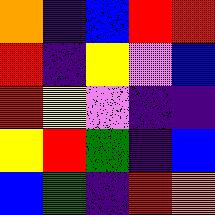[["orange", "indigo", "blue", "red", "red"], ["red", "indigo", "yellow", "violet", "blue"], ["red", "yellow", "violet", "indigo", "indigo"], ["yellow", "red", "green", "indigo", "blue"], ["blue", "green", "indigo", "red", "orange"]]